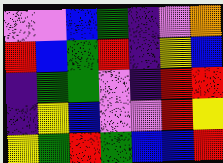[["violet", "violet", "blue", "green", "indigo", "violet", "orange"], ["red", "blue", "green", "red", "indigo", "yellow", "blue"], ["indigo", "green", "green", "violet", "indigo", "red", "red"], ["indigo", "yellow", "blue", "violet", "violet", "red", "yellow"], ["yellow", "green", "red", "green", "blue", "blue", "red"]]